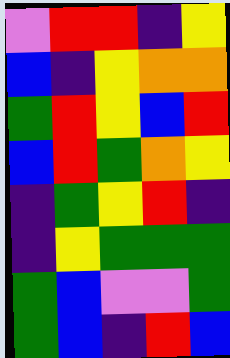[["violet", "red", "red", "indigo", "yellow"], ["blue", "indigo", "yellow", "orange", "orange"], ["green", "red", "yellow", "blue", "red"], ["blue", "red", "green", "orange", "yellow"], ["indigo", "green", "yellow", "red", "indigo"], ["indigo", "yellow", "green", "green", "green"], ["green", "blue", "violet", "violet", "green"], ["green", "blue", "indigo", "red", "blue"]]